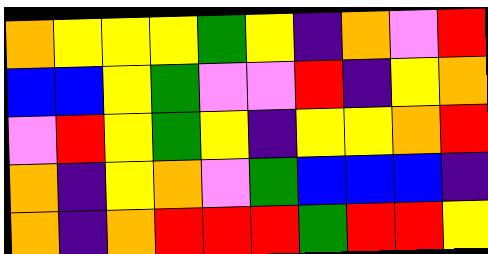[["orange", "yellow", "yellow", "yellow", "green", "yellow", "indigo", "orange", "violet", "red"], ["blue", "blue", "yellow", "green", "violet", "violet", "red", "indigo", "yellow", "orange"], ["violet", "red", "yellow", "green", "yellow", "indigo", "yellow", "yellow", "orange", "red"], ["orange", "indigo", "yellow", "orange", "violet", "green", "blue", "blue", "blue", "indigo"], ["orange", "indigo", "orange", "red", "red", "red", "green", "red", "red", "yellow"]]